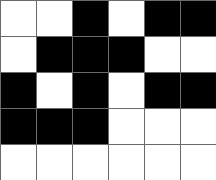[["white", "white", "black", "white", "black", "black"], ["white", "black", "black", "black", "white", "white"], ["black", "white", "black", "white", "black", "black"], ["black", "black", "black", "white", "white", "white"], ["white", "white", "white", "white", "white", "white"]]